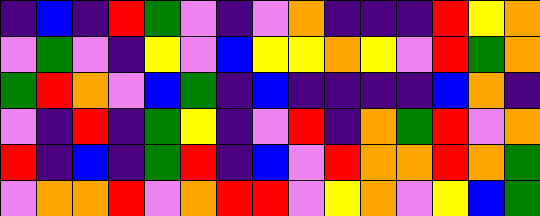[["indigo", "blue", "indigo", "red", "green", "violet", "indigo", "violet", "orange", "indigo", "indigo", "indigo", "red", "yellow", "orange"], ["violet", "green", "violet", "indigo", "yellow", "violet", "blue", "yellow", "yellow", "orange", "yellow", "violet", "red", "green", "orange"], ["green", "red", "orange", "violet", "blue", "green", "indigo", "blue", "indigo", "indigo", "indigo", "indigo", "blue", "orange", "indigo"], ["violet", "indigo", "red", "indigo", "green", "yellow", "indigo", "violet", "red", "indigo", "orange", "green", "red", "violet", "orange"], ["red", "indigo", "blue", "indigo", "green", "red", "indigo", "blue", "violet", "red", "orange", "orange", "red", "orange", "green"], ["violet", "orange", "orange", "red", "violet", "orange", "red", "red", "violet", "yellow", "orange", "violet", "yellow", "blue", "green"]]